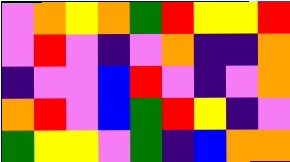[["violet", "orange", "yellow", "orange", "green", "red", "yellow", "yellow", "red"], ["violet", "red", "violet", "indigo", "violet", "orange", "indigo", "indigo", "orange"], ["indigo", "violet", "violet", "blue", "red", "violet", "indigo", "violet", "orange"], ["orange", "red", "violet", "blue", "green", "red", "yellow", "indigo", "violet"], ["green", "yellow", "yellow", "violet", "green", "indigo", "blue", "orange", "orange"]]